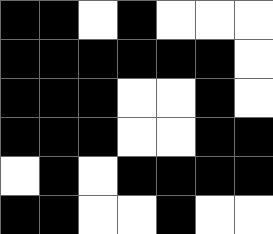[["black", "black", "white", "black", "white", "white", "white"], ["black", "black", "black", "black", "black", "black", "white"], ["black", "black", "black", "white", "white", "black", "white"], ["black", "black", "black", "white", "white", "black", "black"], ["white", "black", "white", "black", "black", "black", "black"], ["black", "black", "white", "white", "black", "white", "white"]]